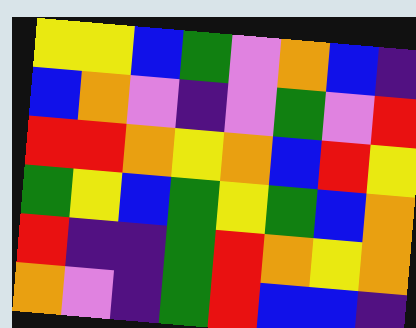[["yellow", "yellow", "blue", "green", "violet", "orange", "blue", "indigo"], ["blue", "orange", "violet", "indigo", "violet", "green", "violet", "red"], ["red", "red", "orange", "yellow", "orange", "blue", "red", "yellow"], ["green", "yellow", "blue", "green", "yellow", "green", "blue", "orange"], ["red", "indigo", "indigo", "green", "red", "orange", "yellow", "orange"], ["orange", "violet", "indigo", "green", "red", "blue", "blue", "indigo"]]